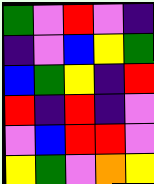[["green", "violet", "red", "violet", "indigo"], ["indigo", "violet", "blue", "yellow", "green"], ["blue", "green", "yellow", "indigo", "red"], ["red", "indigo", "red", "indigo", "violet"], ["violet", "blue", "red", "red", "violet"], ["yellow", "green", "violet", "orange", "yellow"]]